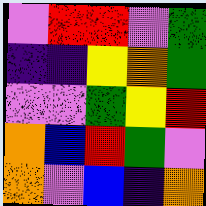[["violet", "red", "red", "violet", "green"], ["indigo", "indigo", "yellow", "orange", "green"], ["violet", "violet", "green", "yellow", "red"], ["orange", "blue", "red", "green", "violet"], ["orange", "violet", "blue", "indigo", "orange"]]